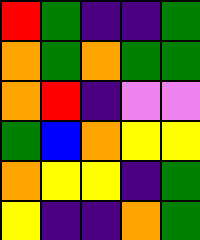[["red", "green", "indigo", "indigo", "green"], ["orange", "green", "orange", "green", "green"], ["orange", "red", "indigo", "violet", "violet"], ["green", "blue", "orange", "yellow", "yellow"], ["orange", "yellow", "yellow", "indigo", "green"], ["yellow", "indigo", "indigo", "orange", "green"]]